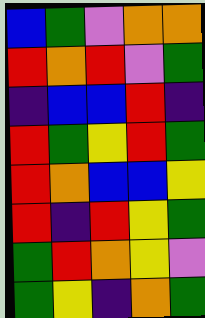[["blue", "green", "violet", "orange", "orange"], ["red", "orange", "red", "violet", "green"], ["indigo", "blue", "blue", "red", "indigo"], ["red", "green", "yellow", "red", "green"], ["red", "orange", "blue", "blue", "yellow"], ["red", "indigo", "red", "yellow", "green"], ["green", "red", "orange", "yellow", "violet"], ["green", "yellow", "indigo", "orange", "green"]]